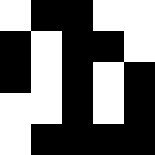[["white", "black", "black", "white", "white"], ["black", "white", "black", "black", "white"], ["black", "white", "black", "white", "black"], ["white", "white", "black", "white", "black"], ["white", "black", "black", "black", "black"]]